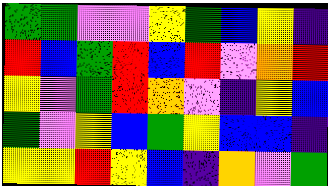[["green", "green", "violet", "violet", "yellow", "green", "blue", "yellow", "indigo"], ["red", "blue", "green", "red", "blue", "red", "violet", "orange", "red"], ["yellow", "violet", "green", "red", "orange", "violet", "indigo", "yellow", "blue"], ["green", "violet", "yellow", "blue", "green", "yellow", "blue", "blue", "indigo"], ["yellow", "yellow", "red", "yellow", "blue", "indigo", "orange", "violet", "green"]]